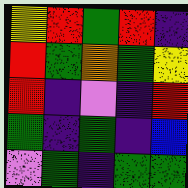[["yellow", "red", "green", "red", "indigo"], ["red", "green", "orange", "green", "yellow"], ["red", "indigo", "violet", "indigo", "red"], ["green", "indigo", "green", "indigo", "blue"], ["violet", "green", "indigo", "green", "green"]]